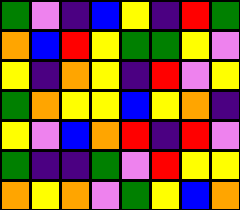[["green", "violet", "indigo", "blue", "yellow", "indigo", "red", "green"], ["orange", "blue", "red", "yellow", "green", "green", "yellow", "violet"], ["yellow", "indigo", "orange", "yellow", "indigo", "red", "violet", "yellow"], ["green", "orange", "yellow", "yellow", "blue", "yellow", "orange", "indigo"], ["yellow", "violet", "blue", "orange", "red", "indigo", "red", "violet"], ["green", "indigo", "indigo", "green", "violet", "red", "yellow", "yellow"], ["orange", "yellow", "orange", "violet", "green", "yellow", "blue", "orange"]]